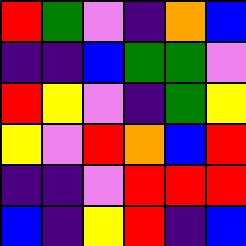[["red", "green", "violet", "indigo", "orange", "blue"], ["indigo", "indigo", "blue", "green", "green", "violet"], ["red", "yellow", "violet", "indigo", "green", "yellow"], ["yellow", "violet", "red", "orange", "blue", "red"], ["indigo", "indigo", "violet", "red", "red", "red"], ["blue", "indigo", "yellow", "red", "indigo", "blue"]]